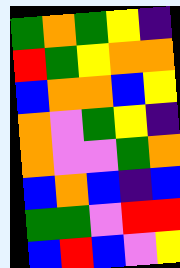[["green", "orange", "green", "yellow", "indigo"], ["red", "green", "yellow", "orange", "orange"], ["blue", "orange", "orange", "blue", "yellow"], ["orange", "violet", "green", "yellow", "indigo"], ["orange", "violet", "violet", "green", "orange"], ["blue", "orange", "blue", "indigo", "blue"], ["green", "green", "violet", "red", "red"], ["blue", "red", "blue", "violet", "yellow"]]